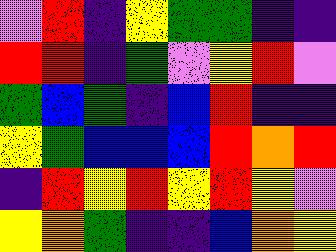[["violet", "red", "indigo", "yellow", "green", "green", "indigo", "indigo"], ["red", "red", "indigo", "green", "violet", "yellow", "red", "violet"], ["green", "blue", "green", "indigo", "blue", "red", "indigo", "indigo"], ["yellow", "green", "blue", "blue", "blue", "red", "orange", "red"], ["indigo", "red", "yellow", "red", "yellow", "red", "yellow", "violet"], ["yellow", "orange", "green", "indigo", "indigo", "blue", "orange", "yellow"]]